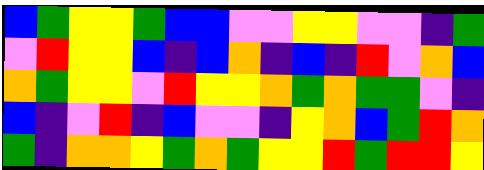[["blue", "green", "yellow", "yellow", "green", "blue", "blue", "violet", "violet", "yellow", "yellow", "violet", "violet", "indigo", "green"], ["violet", "red", "yellow", "yellow", "blue", "indigo", "blue", "orange", "indigo", "blue", "indigo", "red", "violet", "orange", "blue"], ["orange", "green", "yellow", "yellow", "violet", "red", "yellow", "yellow", "orange", "green", "orange", "green", "green", "violet", "indigo"], ["blue", "indigo", "violet", "red", "indigo", "blue", "violet", "violet", "indigo", "yellow", "orange", "blue", "green", "red", "orange"], ["green", "indigo", "orange", "orange", "yellow", "green", "orange", "green", "yellow", "yellow", "red", "green", "red", "red", "yellow"]]